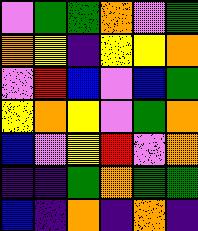[["violet", "green", "green", "orange", "violet", "green"], ["orange", "yellow", "indigo", "yellow", "yellow", "orange"], ["violet", "red", "blue", "violet", "blue", "green"], ["yellow", "orange", "yellow", "violet", "green", "orange"], ["blue", "violet", "yellow", "red", "violet", "orange"], ["indigo", "indigo", "green", "orange", "green", "green"], ["blue", "indigo", "orange", "indigo", "orange", "indigo"]]